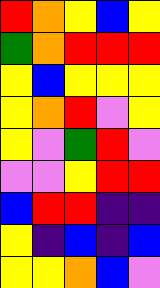[["red", "orange", "yellow", "blue", "yellow"], ["green", "orange", "red", "red", "red"], ["yellow", "blue", "yellow", "yellow", "yellow"], ["yellow", "orange", "red", "violet", "yellow"], ["yellow", "violet", "green", "red", "violet"], ["violet", "violet", "yellow", "red", "red"], ["blue", "red", "red", "indigo", "indigo"], ["yellow", "indigo", "blue", "indigo", "blue"], ["yellow", "yellow", "orange", "blue", "violet"]]